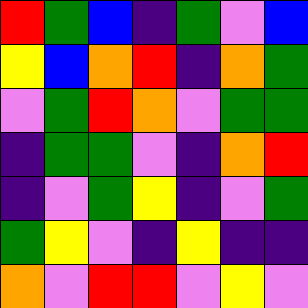[["red", "green", "blue", "indigo", "green", "violet", "blue"], ["yellow", "blue", "orange", "red", "indigo", "orange", "green"], ["violet", "green", "red", "orange", "violet", "green", "green"], ["indigo", "green", "green", "violet", "indigo", "orange", "red"], ["indigo", "violet", "green", "yellow", "indigo", "violet", "green"], ["green", "yellow", "violet", "indigo", "yellow", "indigo", "indigo"], ["orange", "violet", "red", "red", "violet", "yellow", "violet"]]